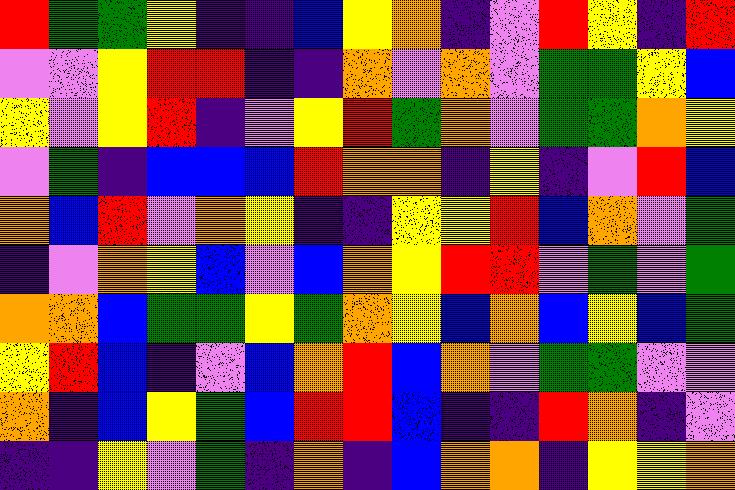[["red", "green", "green", "yellow", "indigo", "indigo", "blue", "yellow", "orange", "indigo", "violet", "red", "yellow", "indigo", "red"], ["violet", "violet", "yellow", "red", "red", "indigo", "indigo", "orange", "violet", "orange", "violet", "green", "green", "yellow", "blue"], ["yellow", "violet", "yellow", "red", "indigo", "violet", "yellow", "red", "green", "orange", "violet", "green", "green", "orange", "yellow"], ["violet", "green", "indigo", "blue", "blue", "blue", "red", "orange", "orange", "indigo", "yellow", "indigo", "violet", "red", "blue"], ["orange", "blue", "red", "violet", "orange", "yellow", "indigo", "indigo", "yellow", "yellow", "red", "blue", "orange", "violet", "green"], ["indigo", "violet", "orange", "yellow", "blue", "violet", "blue", "orange", "yellow", "red", "red", "violet", "green", "violet", "green"], ["orange", "orange", "blue", "green", "green", "yellow", "green", "orange", "yellow", "blue", "orange", "blue", "yellow", "blue", "green"], ["yellow", "red", "blue", "indigo", "violet", "blue", "orange", "red", "blue", "orange", "violet", "green", "green", "violet", "violet"], ["orange", "indigo", "blue", "yellow", "green", "blue", "red", "red", "blue", "indigo", "indigo", "red", "orange", "indigo", "violet"], ["indigo", "indigo", "yellow", "violet", "green", "indigo", "orange", "indigo", "blue", "orange", "orange", "indigo", "yellow", "yellow", "orange"]]